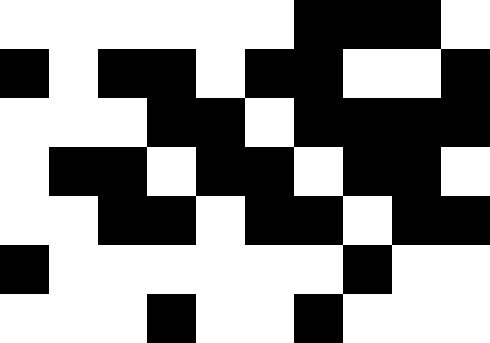[["white", "white", "white", "white", "white", "white", "black", "black", "black", "white"], ["black", "white", "black", "black", "white", "black", "black", "white", "white", "black"], ["white", "white", "white", "black", "black", "white", "black", "black", "black", "black"], ["white", "black", "black", "white", "black", "black", "white", "black", "black", "white"], ["white", "white", "black", "black", "white", "black", "black", "white", "black", "black"], ["black", "white", "white", "white", "white", "white", "white", "black", "white", "white"], ["white", "white", "white", "black", "white", "white", "black", "white", "white", "white"]]